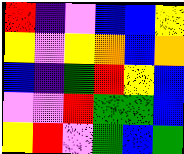[["red", "indigo", "violet", "blue", "blue", "yellow"], ["yellow", "violet", "yellow", "orange", "blue", "orange"], ["blue", "indigo", "green", "red", "yellow", "blue"], ["violet", "violet", "red", "green", "green", "blue"], ["yellow", "red", "violet", "green", "blue", "green"]]